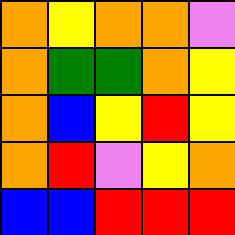[["orange", "yellow", "orange", "orange", "violet"], ["orange", "green", "green", "orange", "yellow"], ["orange", "blue", "yellow", "red", "yellow"], ["orange", "red", "violet", "yellow", "orange"], ["blue", "blue", "red", "red", "red"]]